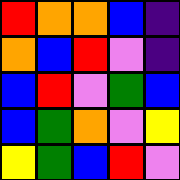[["red", "orange", "orange", "blue", "indigo"], ["orange", "blue", "red", "violet", "indigo"], ["blue", "red", "violet", "green", "blue"], ["blue", "green", "orange", "violet", "yellow"], ["yellow", "green", "blue", "red", "violet"]]